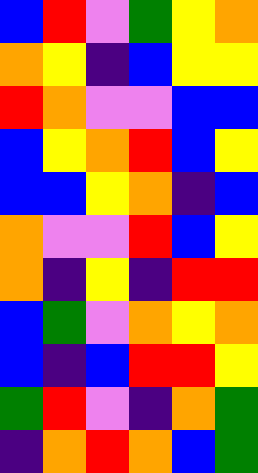[["blue", "red", "violet", "green", "yellow", "orange"], ["orange", "yellow", "indigo", "blue", "yellow", "yellow"], ["red", "orange", "violet", "violet", "blue", "blue"], ["blue", "yellow", "orange", "red", "blue", "yellow"], ["blue", "blue", "yellow", "orange", "indigo", "blue"], ["orange", "violet", "violet", "red", "blue", "yellow"], ["orange", "indigo", "yellow", "indigo", "red", "red"], ["blue", "green", "violet", "orange", "yellow", "orange"], ["blue", "indigo", "blue", "red", "red", "yellow"], ["green", "red", "violet", "indigo", "orange", "green"], ["indigo", "orange", "red", "orange", "blue", "green"]]